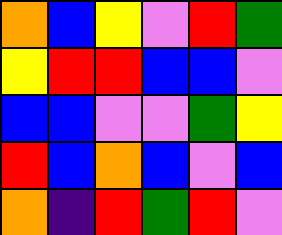[["orange", "blue", "yellow", "violet", "red", "green"], ["yellow", "red", "red", "blue", "blue", "violet"], ["blue", "blue", "violet", "violet", "green", "yellow"], ["red", "blue", "orange", "blue", "violet", "blue"], ["orange", "indigo", "red", "green", "red", "violet"]]